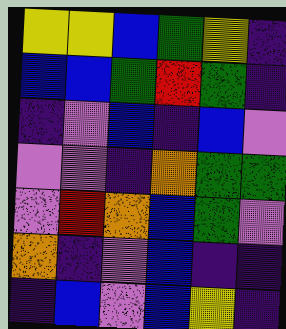[["yellow", "yellow", "blue", "green", "yellow", "indigo"], ["blue", "blue", "green", "red", "green", "indigo"], ["indigo", "violet", "blue", "indigo", "blue", "violet"], ["violet", "violet", "indigo", "orange", "green", "green"], ["violet", "red", "orange", "blue", "green", "violet"], ["orange", "indigo", "violet", "blue", "indigo", "indigo"], ["indigo", "blue", "violet", "blue", "yellow", "indigo"]]